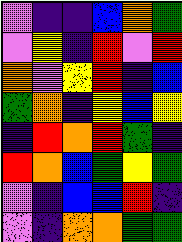[["violet", "indigo", "indigo", "blue", "orange", "green"], ["violet", "yellow", "indigo", "red", "violet", "red"], ["orange", "violet", "yellow", "red", "indigo", "blue"], ["green", "orange", "indigo", "yellow", "blue", "yellow"], ["indigo", "red", "orange", "red", "green", "indigo"], ["red", "orange", "blue", "green", "yellow", "green"], ["violet", "indigo", "blue", "blue", "red", "indigo"], ["violet", "indigo", "orange", "orange", "green", "green"]]